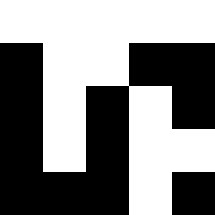[["white", "white", "white", "white", "white"], ["black", "white", "white", "black", "black"], ["black", "white", "black", "white", "black"], ["black", "white", "black", "white", "white"], ["black", "black", "black", "white", "black"]]